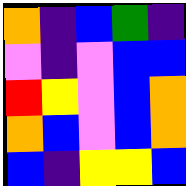[["orange", "indigo", "blue", "green", "indigo"], ["violet", "indigo", "violet", "blue", "blue"], ["red", "yellow", "violet", "blue", "orange"], ["orange", "blue", "violet", "blue", "orange"], ["blue", "indigo", "yellow", "yellow", "blue"]]